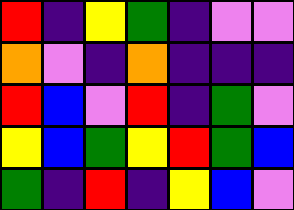[["red", "indigo", "yellow", "green", "indigo", "violet", "violet"], ["orange", "violet", "indigo", "orange", "indigo", "indigo", "indigo"], ["red", "blue", "violet", "red", "indigo", "green", "violet"], ["yellow", "blue", "green", "yellow", "red", "green", "blue"], ["green", "indigo", "red", "indigo", "yellow", "blue", "violet"]]